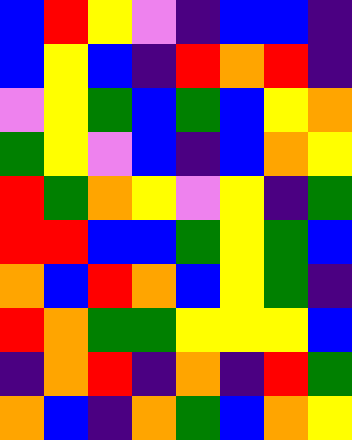[["blue", "red", "yellow", "violet", "indigo", "blue", "blue", "indigo"], ["blue", "yellow", "blue", "indigo", "red", "orange", "red", "indigo"], ["violet", "yellow", "green", "blue", "green", "blue", "yellow", "orange"], ["green", "yellow", "violet", "blue", "indigo", "blue", "orange", "yellow"], ["red", "green", "orange", "yellow", "violet", "yellow", "indigo", "green"], ["red", "red", "blue", "blue", "green", "yellow", "green", "blue"], ["orange", "blue", "red", "orange", "blue", "yellow", "green", "indigo"], ["red", "orange", "green", "green", "yellow", "yellow", "yellow", "blue"], ["indigo", "orange", "red", "indigo", "orange", "indigo", "red", "green"], ["orange", "blue", "indigo", "orange", "green", "blue", "orange", "yellow"]]